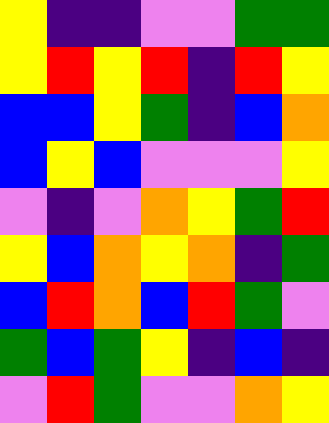[["yellow", "indigo", "indigo", "violet", "violet", "green", "green"], ["yellow", "red", "yellow", "red", "indigo", "red", "yellow"], ["blue", "blue", "yellow", "green", "indigo", "blue", "orange"], ["blue", "yellow", "blue", "violet", "violet", "violet", "yellow"], ["violet", "indigo", "violet", "orange", "yellow", "green", "red"], ["yellow", "blue", "orange", "yellow", "orange", "indigo", "green"], ["blue", "red", "orange", "blue", "red", "green", "violet"], ["green", "blue", "green", "yellow", "indigo", "blue", "indigo"], ["violet", "red", "green", "violet", "violet", "orange", "yellow"]]